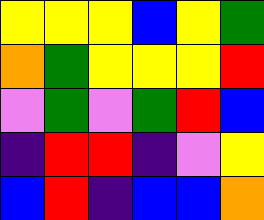[["yellow", "yellow", "yellow", "blue", "yellow", "green"], ["orange", "green", "yellow", "yellow", "yellow", "red"], ["violet", "green", "violet", "green", "red", "blue"], ["indigo", "red", "red", "indigo", "violet", "yellow"], ["blue", "red", "indigo", "blue", "blue", "orange"]]